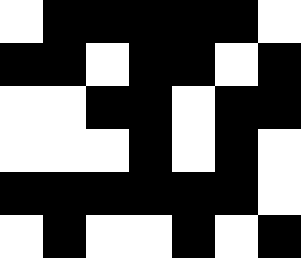[["white", "black", "black", "black", "black", "black", "white"], ["black", "black", "white", "black", "black", "white", "black"], ["white", "white", "black", "black", "white", "black", "black"], ["white", "white", "white", "black", "white", "black", "white"], ["black", "black", "black", "black", "black", "black", "white"], ["white", "black", "white", "white", "black", "white", "black"]]